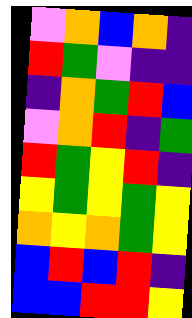[["violet", "orange", "blue", "orange", "indigo"], ["red", "green", "violet", "indigo", "indigo"], ["indigo", "orange", "green", "red", "blue"], ["violet", "orange", "red", "indigo", "green"], ["red", "green", "yellow", "red", "indigo"], ["yellow", "green", "yellow", "green", "yellow"], ["orange", "yellow", "orange", "green", "yellow"], ["blue", "red", "blue", "red", "indigo"], ["blue", "blue", "red", "red", "yellow"]]